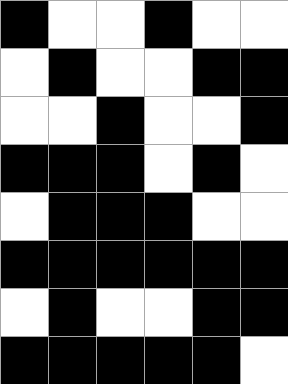[["black", "white", "white", "black", "white", "white"], ["white", "black", "white", "white", "black", "black"], ["white", "white", "black", "white", "white", "black"], ["black", "black", "black", "white", "black", "white"], ["white", "black", "black", "black", "white", "white"], ["black", "black", "black", "black", "black", "black"], ["white", "black", "white", "white", "black", "black"], ["black", "black", "black", "black", "black", "white"]]